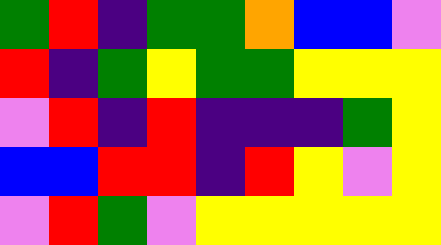[["green", "red", "indigo", "green", "green", "orange", "blue", "blue", "violet"], ["red", "indigo", "green", "yellow", "green", "green", "yellow", "yellow", "yellow"], ["violet", "red", "indigo", "red", "indigo", "indigo", "indigo", "green", "yellow"], ["blue", "blue", "red", "red", "indigo", "red", "yellow", "violet", "yellow"], ["violet", "red", "green", "violet", "yellow", "yellow", "yellow", "yellow", "yellow"]]